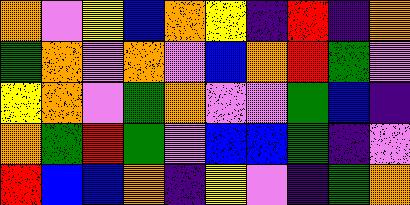[["orange", "violet", "yellow", "blue", "orange", "yellow", "indigo", "red", "indigo", "orange"], ["green", "orange", "violet", "orange", "violet", "blue", "orange", "red", "green", "violet"], ["yellow", "orange", "violet", "green", "orange", "violet", "violet", "green", "blue", "indigo"], ["orange", "green", "red", "green", "violet", "blue", "blue", "green", "indigo", "violet"], ["red", "blue", "blue", "orange", "indigo", "yellow", "violet", "indigo", "green", "orange"]]